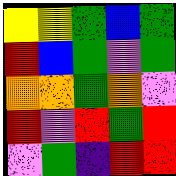[["yellow", "yellow", "green", "blue", "green"], ["red", "blue", "green", "violet", "green"], ["orange", "orange", "green", "orange", "violet"], ["red", "violet", "red", "green", "red"], ["violet", "green", "indigo", "red", "red"]]